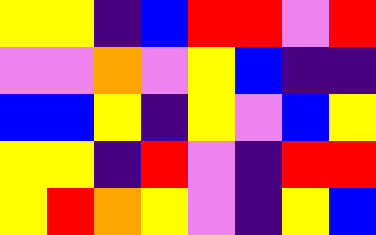[["yellow", "yellow", "indigo", "blue", "red", "red", "violet", "red"], ["violet", "violet", "orange", "violet", "yellow", "blue", "indigo", "indigo"], ["blue", "blue", "yellow", "indigo", "yellow", "violet", "blue", "yellow"], ["yellow", "yellow", "indigo", "red", "violet", "indigo", "red", "red"], ["yellow", "red", "orange", "yellow", "violet", "indigo", "yellow", "blue"]]